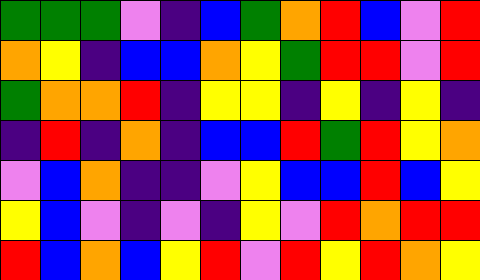[["green", "green", "green", "violet", "indigo", "blue", "green", "orange", "red", "blue", "violet", "red"], ["orange", "yellow", "indigo", "blue", "blue", "orange", "yellow", "green", "red", "red", "violet", "red"], ["green", "orange", "orange", "red", "indigo", "yellow", "yellow", "indigo", "yellow", "indigo", "yellow", "indigo"], ["indigo", "red", "indigo", "orange", "indigo", "blue", "blue", "red", "green", "red", "yellow", "orange"], ["violet", "blue", "orange", "indigo", "indigo", "violet", "yellow", "blue", "blue", "red", "blue", "yellow"], ["yellow", "blue", "violet", "indigo", "violet", "indigo", "yellow", "violet", "red", "orange", "red", "red"], ["red", "blue", "orange", "blue", "yellow", "red", "violet", "red", "yellow", "red", "orange", "yellow"]]